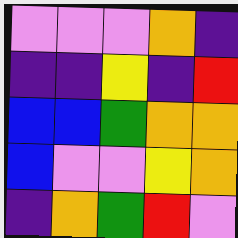[["violet", "violet", "violet", "orange", "indigo"], ["indigo", "indigo", "yellow", "indigo", "red"], ["blue", "blue", "green", "orange", "orange"], ["blue", "violet", "violet", "yellow", "orange"], ["indigo", "orange", "green", "red", "violet"]]